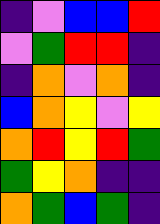[["indigo", "violet", "blue", "blue", "red"], ["violet", "green", "red", "red", "indigo"], ["indigo", "orange", "violet", "orange", "indigo"], ["blue", "orange", "yellow", "violet", "yellow"], ["orange", "red", "yellow", "red", "green"], ["green", "yellow", "orange", "indigo", "indigo"], ["orange", "green", "blue", "green", "indigo"]]